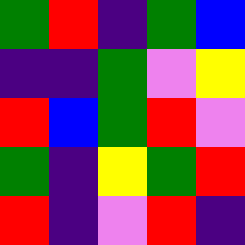[["green", "red", "indigo", "green", "blue"], ["indigo", "indigo", "green", "violet", "yellow"], ["red", "blue", "green", "red", "violet"], ["green", "indigo", "yellow", "green", "red"], ["red", "indigo", "violet", "red", "indigo"]]